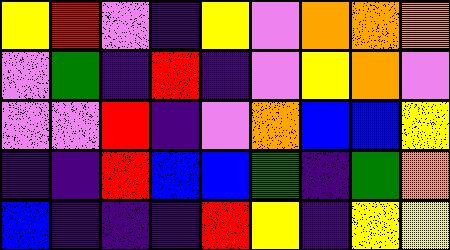[["yellow", "red", "violet", "indigo", "yellow", "violet", "orange", "orange", "orange"], ["violet", "green", "indigo", "red", "indigo", "violet", "yellow", "orange", "violet"], ["violet", "violet", "red", "indigo", "violet", "orange", "blue", "blue", "yellow"], ["indigo", "indigo", "red", "blue", "blue", "green", "indigo", "green", "orange"], ["blue", "indigo", "indigo", "indigo", "red", "yellow", "indigo", "yellow", "yellow"]]